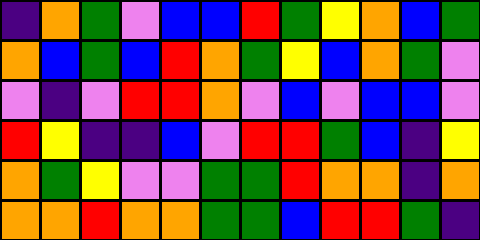[["indigo", "orange", "green", "violet", "blue", "blue", "red", "green", "yellow", "orange", "blue", "green"], ["orange", "blue", "green", "blue", "red", "orange", "green", "yellow", "blue", "orange", "green", "violet"], ["violet", "indigo", "violet", "red", "red", "orange", "violet", "blue", "violet", "blue", "blue", "violet"], ["red", "yellow", "indigo", "indigo", "blue", "violet", "red", "red", "green", "blue", "indigo", "yellow"], ["orange", "green", "yellow", "violet", "violet", "green", "green", "red", "orange", "orange", "indigo", "orange"], ["orange", "orange", "red", "orange", "orange", "green", "green", "blue", "red", "red", "green", "indigo"]]